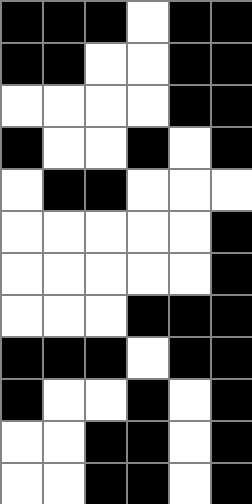[["black", "black", "black", "white", "black", "black"], ["black", "black", "white", "white", "black", "black"], ["white", "white", "white", "white", "black", "black"], ["black", "white", "white", "black", "white", "black"], ["white", "black", "black", "white", "white", "white"], ["white", "white", "white", "white", "white", "black"], ["white", "white", "white", "white", "white", "black"], ["white", "white", "white", "black", "black", "black"], ["black", "black", "black", "white", "black", "black"], ["black", "white", "white", "black", "white", "black"], ["white", "white", "black", "black", "white", "black"], ["white", "white", "black", "black", "white", "black"]]